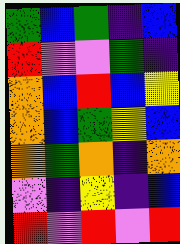[["green", "blue", "green", "indigo", "blue"], ["red", "violet", "violet", "green", "indigo"], ["orange", "blue", "red", "blue", "yellow"], ["orange", "blue", "green", "yellow", "blue"], ["orange", "green", "orange", "indigo", "orange"], ["violet", "indigo", "yellow", "indigo", "blue"], ["red", "violet", "red", "violet", "red"]]